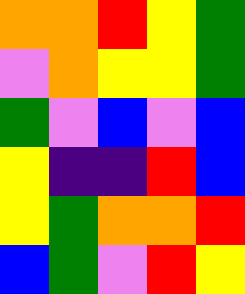[["orange", "orange", "red", "yellow", "green"], ["violet", "orange", "yellow", "yellow", "green"], ["green", "violet", "blue", "violet", "blue"], ["yellow", "indigo", "indigo", "red", "blue"], ["yellow", "green", "orange", "orange", "red"], ["blue", "green", "violet", "red", "yellow"]]